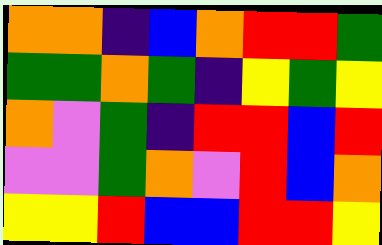[["orange", "orange", "indigo", "blue", "orange", "red", "red", "green"], ["green", "green", "orange", "green", "indigo", "yellow", "green", "yellow"], ["orange", "violet", "green", "indigo", "red", "red", "blue", "red"], ["violet", "violet", "green", "orange", "violet", "red", "blue", "orange"], ["yellow", "yellow", "red", "blue", "blue", "red", "red", "yellow"]]